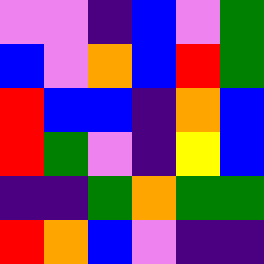[["violet", "violet", "indigo", "blue", "violet", "green"], ["blue", "violet", "orange", "blue", "red", "green"], ["red", "blue", "blue", "indigo", "orange", "blue"], ["red", "green", "violet", "indigo", "yellow", "blue"], ["indigo", "indigo", "green", "orange", "green", "green"], ["red", "orange", "blue", "violet", "indigo", "indigo"]]